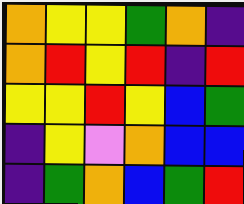[["orange", "yellow", "yellow", "green", "orange", "indigo"], ["orange", "red", "yellow", "red", "indigo", "red"], ["yellow", "yellow", "red", "yellow", "blue", "green"], ["indigo", "yellow", "violet", "orange", "blue", "blue"], ["indigo", "green", "orange", "blue", "green", "red"]]